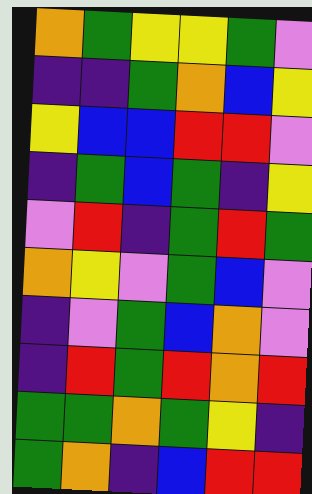[["orange", "green", "yellow", "yellow", "green", "violet"], ["indigo", "indigo", "green", "orange", "blue", "yellow"], ["yellow", "blue", "blue", "red", "red", "violet"], ["indigo", "green", "blue", "green", "indigo", "yellow"], ["violet", "red", "indigo", "green", "red", "green"], ["orange", "yellow", "violet", "green", "blue", "violet"], ["indigo", "violet", "green", "blue", "orange", "violet"], ["indigo", "red", "green", "red", "orange", "red"], ["green", "green", "orange", "green", "yellow", "indigo"], ["green", "orange", "indigo", "blue", "red", "red"]]